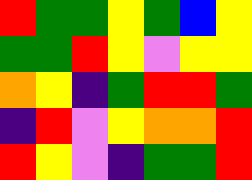[["red", "green", "green", "yellow", "green", "blue", "yellow"], ["green", "green", "red", "yellow", "violet", "yellow", "yellow"], ["orange", "yellow", "indigo", "green", "red", "red", "green"], ["indigo", "red", "violet", "yellow", "orange", "orange", "red"], ["red", "yellow", "violet", "indigo", "green", "green", "red"]]